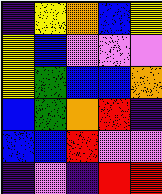[["indigo", "yellow", "orange", "blue", "yellow"], ["yellow", "blue", "violet", "violet", "violet"], ["yellow", "green", "blue", "blue", "orange"], ["blue", "green", "orange", "red", "indigo"], ["blue", "blue", "red", "violet", "violet"], ["indigo", "violet", "indigo", "red", "red"]]